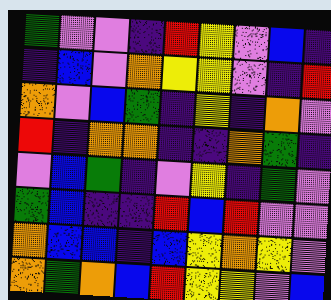[["green", "violet", "violet", "indigo", "red", "yellow", "violet", "blue", "indigo"], ["indigo", "blue", "violet", "orange", "yellow", "yellow", "violet", "indigo", "red"], ["orange", "violet", "blue", "green", "indigo", "yellow", "indigo", "orange", "violet"], ["red", "indigo", "orange", "orange", "indigo", "indigo", "orange", "green", "indigo"], ["violet", "blue", "green", "indigo", "violet", "yellow", "indigo", "green", "violet"], ["green", "blue", "indigo", "indigo", "red", "blue", "red", "violet", "violet"], ["orange", "blue", "blue", "indigo", "blue", "yellow", "orange", "yellow", "violet"], ["orange", "green", "orange", "blue", "red", "yellow", "yellow", "violet", "blue"]]